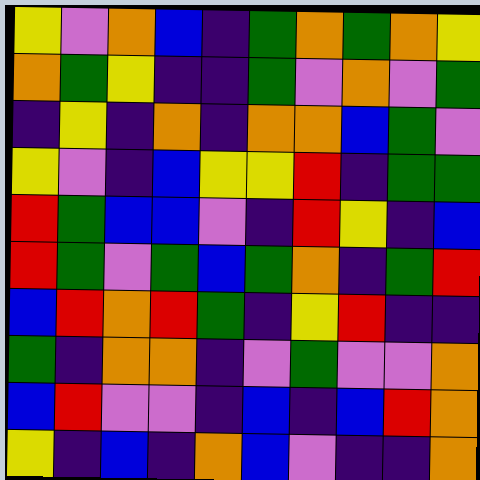[["yellow", "violet", "orange", "blue", "indigo", "green", "orange", "green", "orange", "yellow"], ["orange", "green", "yellow", "indigo", "indigo", "green", "violet", "orange", "violet", "green"], ["indigo", "yellow", "indigo", "orange", "indigo", "orange", "orange", "blue", "green", "violet"], ["yellow", "violet", "indigo", "blue", "yellow", "yellow", "red", "indigo", "green", "green"], ["red", "green", "blue", "blue", "violet", "indigo", "red", "yellow", "indigo", "blue"], ["red", "green", "violet", "green", "blue", "green", "orange", "indigo", "green", "red"], ["blue", "red", "orange", "red", "green", "indigo", "yellow", "red", "indigo", "indigo"], ["green", "indigo", "orange", "orange", "indigo", "violet", "green", "violet", "violet", "orange"], ["blue", "red", "violet", "violet", "indigo", "blue", "indigo", "blue", "red", "orange"], ["yellow", "indigo", "blue", "indigo", "orange", "blue", "violet", "indigo", "indigo", "orange"]]